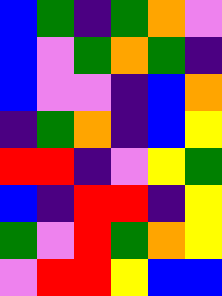[["blue", "green", "indigo", "green", "orange", "violet"], ["blue", "violet", "green", "orange", "green", "indigo"], ["blue", "violet", "violet", "indigo", "blue", "orange"], ["indigo", "green", "orange", "indigo", "blue", "yellow"], ["red", "red", "indigo", "violet", "yellow", "green"], ["blue", "indigo", "red", "red", "indigo", "yellow"], ["green", "violet", "red", "green", "orange", "yellow"], ["violet", "red", "red", "yellow", "blue", "blue"]]